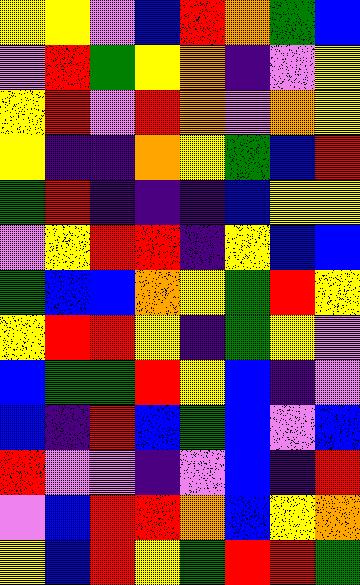[["yellow", "yellow", "violet", "blue", "red", "orange", "green", "blue"], ["violet", "red", "green", "yellow", "orange", "indigo", "violet", "yellow"], ["yellow", "red", "violet", "red", "orange", "violet", "orange", "yellow"], ["yellow", "indigo", "indigo", "orange", "yellow", "green", "blue", "red"], ["green", "red", "indigo", "indigo", "indigo", "blue", "yellow", "yellow"], ["violet", "yellow", "red", "red", "indigo", "yellow", "blue", "blue"], ["green", "blue", "blue", "orange", "yellow", "green", "red", "yellow"], ["yellow", "red", "red", "yellow", "indigo", "green", "yellow", "violet"], ["blue", "green", "green", "red", "yellow", "blue", "indigo", "violet"], ["blue", "indigo", "red", "blue", "green", "blue", "violet", "blue"], ["red", "violet", "violet", "indigo", "violet", "blue", "indigo", "red"], ["violet", "blue", "red", "red", "orange", "blue", "yellow", "orange"], ["yellow", "blue", "red", "yellow", "green", "red", "red", "green"]]